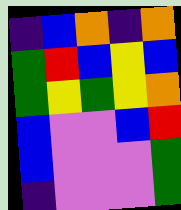[["indigo", "blue", "orange", "indigo", "orange"], ["green", "red", "blue", "yellow", "blue"], ["green", "yellow", "green", "yellow", "orange"], ["blue", "violet", "violet", "blue", "red"], ["blue", "violet", "violet", "violet", "green"], ["indigo", "violet", "violet", "violet", "green"]]